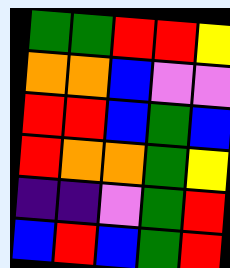[["green", "green", "red", "red", "yellow"], ["orange", "orange", "blue", "violet", "violet"], ["red", "red", "blue", "green", "blue"], ["red", "orange", "orange", "green", "yellow"], ["indigo", "indigo", "violet", "green", "red"], ["blue", "red", "blue", "green", "red"]]